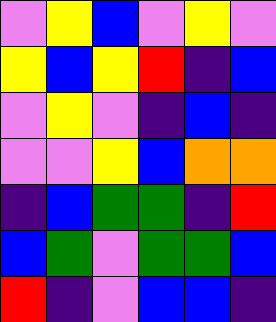[["violet", "yellow", "blue", "violet", "yellow", "violet"], ["yellow", "blue", "yellow", "red", "indigo", "blue"], ["violet", "yellow", "violet", "indigo", "blue", "indigo"], ["violet", "violet", "yellow", "blue", "orange", "orange"], ["indigo", "blue", "green", "green", "indigo", "red"], ["blue", "green", "violet", "green", "green", "blue"], ["red", "indigo", "violet", "blue", "blue", "indigo"]]